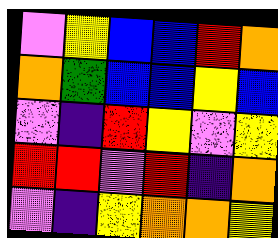[["violet", "yellow", "blue", "blue", "red", "orange"], ["orange", "green", "blue", "blue", "yellow", "blue"], ["violet", "indigo", "red", "yellow", "violet", "yellow"], ["red", "red", "violet", "red", "indigo", "orange"], ["violet", "indigo", "yellow", "orange", "orange", "yellow"]]